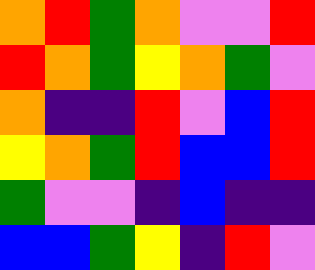[["orange", "red", "green", "orange", "violet", "violet", "red"], ["red", "orange", "green", "yellow", "orange", "green", "violet"], ["orange", "indigo", "indigo", "red", "violet", "blue", "red"], ["yellow", "orange", "green", "red", "blue", "blue", "red"], ["green", "violet", "violet", "indigo", "blue", "indigo", "indigo"], ["blue", "blue", "green", "yellow", "indigo", "red", "violet"]]